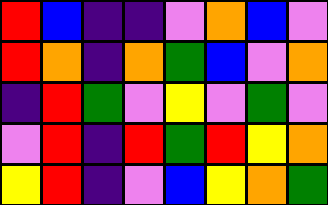[["red", "blue", "indigo", "indigo", "violet", "orange", "blue", "violet"], ["red", "orange", "indigo", "orange", "green", "blue", "violet", "orange"], ["indigo", "red", "green", "violet", "yellow", "violet", "green", "violet"], ["violet", "red", "indigo", "red", "green", "red", "yellow", "orange"], ["yellow", "red", "indigo", "violet", "blue", "yellow", "orange", "green"]]